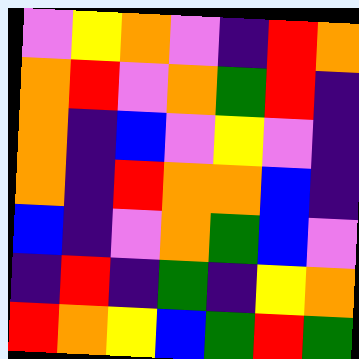[["violet", "yellow", "orange", "violet", "indigo", "red", "orange"], ["orange", "red", "violet", "orange", "green", "red", "indigo"], ["orange", "indigo", "blue", "violet", "yellow", "violet", "indigo"], ["orange", "indigo", "red", "orange", "orange", "blue", "indigo"], ["blue", "indigo", "violet", "orange", "green", "blue", "violet"], ["indigo", "red", "indigo", "green", "indigo", "yellow", "orange"], ["red", "orange", "yellow", "blue", "green", "red", "green"]]